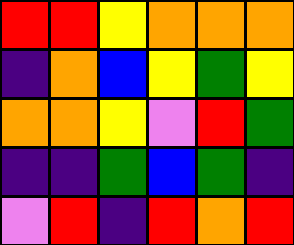[["red", "red", "yellow", "orange", "orange", "orange"], ["indigo", "orange", "blue", "yellow", "green", "yellow"], ["orange", "orange", "yellow", "violet", "red", "green"], ["indigo", "indigo", "green", "blue", "green", "indigo"], ["violet", "red", "indigo", "red", "orange", "red"]]